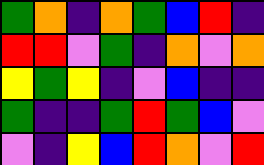[["green", "orange", "indigo", "orange", "green", "blue", "red", "indigo"], ["red", "red", "violet", "green", "indigo", "orange", "violet", "orange"], ["yellow", "green", "yellow", "indigo", "violet", "blue", "indigo", "indigo"], ["green", "indigo", "indigo", "green", "red", "green", "blue", "violet"], ["violet", "indigo", "yellow", "blue", "red", "orange", "violet", "red"]]